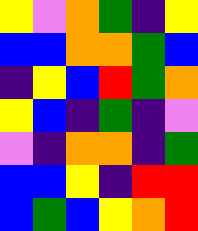[["yellow", "violet", "orange", "green", "indigo", "yellow"], ["blue", "blue", "orange", "orange", "green", "blue"], ["indigo", "yellow", "blue", "red", "green", "orange"], ["yellow", "blue", "indigo", "green", "indigo", "violet"], ["violet", "indigo", "orange", "orange", "indigo", "green"], ["blue", "blue", "yellow", "indigo", "red", "red"], ["blue", "green", "blue", "yellow", "orange", "red"]]